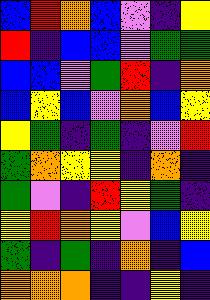[["blue", "red", "orange", "blue", "violet", "indigo", "yellow"], ["red", "indigo", "blue", "blue", "violet", "green", "green"], ["blue", "blue", "violet", "green", "red", "indigo", "orange"], ["blue", "yellow", "blue", "violet", "orange", "blue", "yellow"], ["yellow", "green", "indigo", "green", "indigo", "violet", "red"], ["green", "orange", "yellow", "yellow", "indigo", "orange", "indigo"], ["green", "violet", "indigo", "red", "yellow", "green", "indigo"], ["yellow", "red", "orange", "yellow", "violet", "blue", "yellow"], ["green", "indigo", "green", "indigo", "orange", "indigo", "blue"], ["orange", "orange", "orange", "indigo", "indigo", "yellow", "indigo"]]